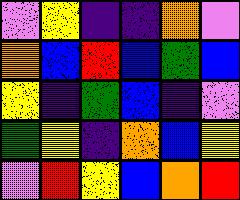[["violet", "yellow", "indigo", "indigo", "orange", "violet"], ["orange", "blue", "red", "blue", "green", "blue"], ["yellow", "indigo", "green", "blue", "indigo", "violet"], ["green", "yellow", "indigo", "orange", "blue", "yellow"], ["violet", "red", "yellow", "blue", "orange", "red"]]